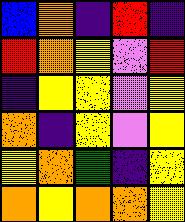[["blue", "orange", "indigo", "red", "indigo"], ["red", "orange", "yellow", "violet", "red"], ["indigo", "yellow", "yellow", "violet", "yellow"], ["orange", "indigo", "yellow", "violet", "yellow"], ["yellow", "orange", "green", "indigo", "yellow"], ["orange", "yellow", "orange", "orange", "yellow"]]